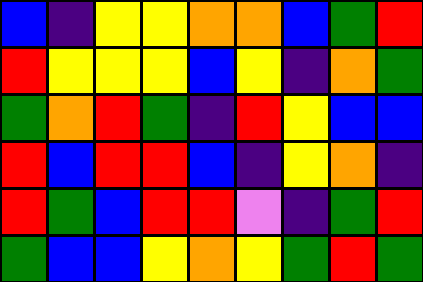[["blue", "indigo", "yellow", "yellow", "orange", "orange", "blue", "green", "red"], ["red", "yellow", "yellow", "yellow", "blue", "yellow", "indigo", "orange", "green"], ["green", "orange", "red", "green", "indigo", "red", "yellow", "blue", "blue"], ["red", "blue", "red", "red", "blue", "indigo", "yellow", "orange", "indigo"], ["red", "green", "blue", "red", "red", "violet", "indigo", "green", "red"], ["green", "blue", "blue", "yellow", "orange", "yellow", "green", "red", "green"]]